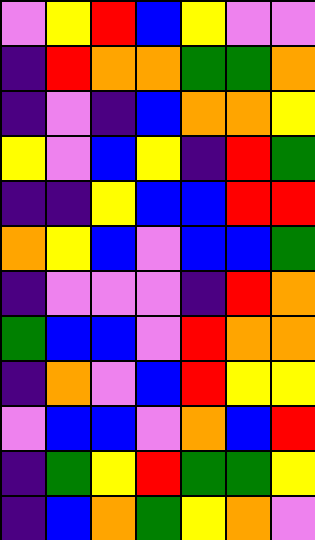[["violet", "yellow", "red", "blue", "yellow", "violet", "violet"], ["indigo", "red", "orange", "orange", "green", "green", "orange"], ["indigo", "violet", "indigo", "blue", "orange", "orange", "yellow"], ["yellow", "violet", "blue", "yellow", "indigo", "red", "green"], ["indigo", "indigo", "yellow", "blue", "blue", "red", "red"], ["orange", "yellow", "blue", "violet", "blue", "blue", "green"], ["indigo", "violet", "violet", "violet", "indigo", "red", "orange"], ["green", "blue", "blue", "violet", "red", "orange", "orange"], ["indigo", "orange", "violet", "blue", "red", "yellow", "yellow"], ["violet", "blue", "blue", "violet", "orange", "blue", "red"], ["indigo", "green", "yellow", "red", "green", "green", "yellow"], ["indigo", "blue", "orange", "green", "yellow", "orange", "violet"]]